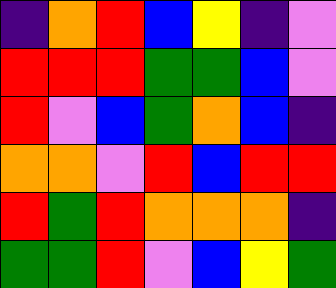[["indigo", "orange", "red", "blue", "yellow", "indigo", "violet"], ["red", "red", "red", "green", "green", "blue", "violet"], ["red", "violet", "blue", "green", "orange", "blue", "indigo"], ["orange", "orange", "violet", "red", "blue", "red", "red"], ["red", "green", "red", "orange", "orange", "orange", "indigo"], ["green", "green", "red", "violet", "blue", "yellow", "green"]]